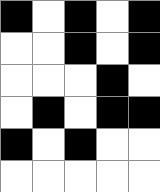[["black", "white", "black", "white", "black"], ["white", "white", "black", "white", "black"], ["white", "white", "white", "black", "white"], ["white", "black", "white", "black", "black"], ["black", "white", "black", "white", "white"], ["white", "white", "white", "white", "white"]]